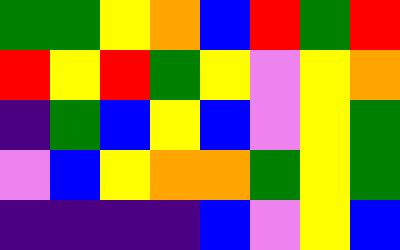[["green", "green", "yellow", "orange", "blue", "red", "green", "red"], ["red", "yellow", "red", "green", "yellow", "violet", "yellow", "orange"], ["indigo", "green", "blue", "yellow", "blue", "violet", "yellow", "green"], ["violet", "blue", "yellow", "orange", "orange", "green", "yellow", "green"], ["indigo", "indigo", "indigo", "indigo", "blue", "violet", "yellow", "blue"]]